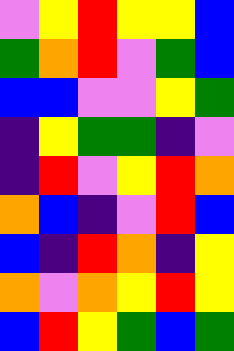[["violet", "yellow", "red", "yellow", "yellow", "blue"], ["green", "orange", "red", "violet", "green", "blue"], ["blue", "blue", "violet", "violet", "yellow", "green"], ["indigo", "yellow", "green", "green", "indigo", "violet"], ["indigo", "red", "violet", "yellow", "red", "orange"], ["orange", "blue", "indigo", "violet", "red", "blue"], ["blue", "indigo", "red", "orange", "indigo", "yellow"], ["orange", "violet", "orange", "yellow", "red", "yellow"], ["blue", "red", "yellow", "green", "blue", "green"]]